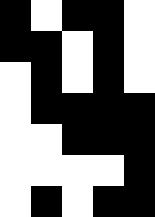[["black", "white", "black", "black", "white"], ["black", "black", "white", "black", "white"], ["white", "black", "white", "black", "white"], ["white", "black", "black", "black", "black"], ["white", "white", "black", "black", "black"], ["white", "white", "white", "white", "black"], ["white", "black", "white", "black", "black"]]